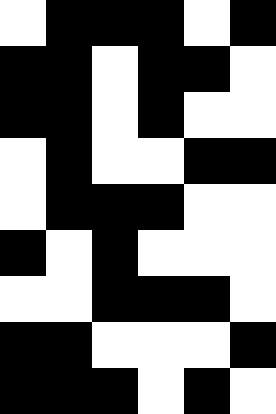[["white", "black", "black", "black", "white", "black"], ["black", "black", "white", "black", "black", "white"], ["black", "black", "white", "black", "white", "white"], ["white", "black", "white", "white", "black", "black"], ["white", "black", "black", "black", "white", "white"], ["black", "white", "black", "white", "white", "white"], ["white", "white", "black", "black", "black", "white"], ["black", "black", "white", "white", "white", "black"], ["black", "black", "black", "white", "black", "white"]]